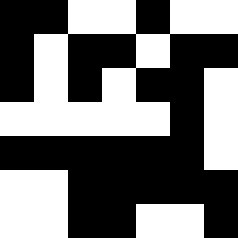[["black", "black", "white", "white", "black", "white", "white"], ["black", "white", "black", "black", "white", "black", "black"], ["black", "white", "black", "white", "black", "black", "white"], ["white", "white", "white", "white", "white", "black", "white"], ["black", "black", "black", "black", "black", "black", "white"], ["white", "white", "black", "black", "black", "black", "black"], ["white", "white", "black", "black", "white", "white", "black"]]